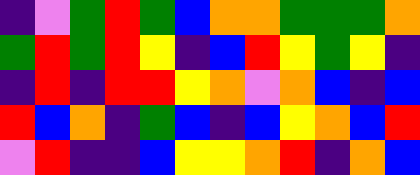[["indigo", "violet", "green", "red", "green", "blue", "orange", "orange", "green", "green", "green", "orange"], ["green", "red", "green", "red", "yellow", "indigo", "blue", "red", "yellow", "green", "yellow", "indigo"], ["indigo", "red", "indigo", "red", "red", "yellow", "orange", "violet", "orange", "blue", "indigo", "blue"], ["red", "blue", "orange", "indigo", "green", "blue", "indigo", "blue", "yellow", "orange", "blue", "red"], ["violet", "red", "indigo", "indigo", "blue", "yellow", "yellow", "orange", "red", "indigo", "orange", "blue"]]